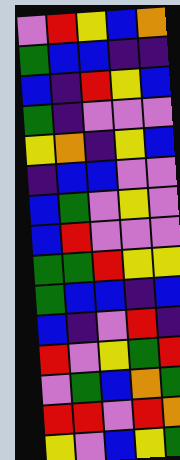[["violet", "red", "yellow", "blue", "orange"], ["green", "blue", "blue", "indigo", "indigo"], ["blue", "indigo", "red", "yellow", "blue"], ["green", "indigo", "violet", "violet", "violet"], ["yellow", "orange", "indigo", "yellow", "blue"], ["indigo", "blue", "blue", "violet", "violet"], ["blue", "green", "violet", "yellow", "violet"], ["blue", "red", "violet", "violet", "violet"], ["green", "green", "red", "yellow", "yellow"], ["green", "blue", "blue", "indigo", "blue"], ["blue", "indigo", "violet", "red", "indigo"], ["red", "violet", "yellow", "green", "red"], ["violet", "green", "blue", "orange", "green"], ["red", "red", "violet", "red", "orange"], ["yellow", "violet", "blue", "yellow", "green"]]